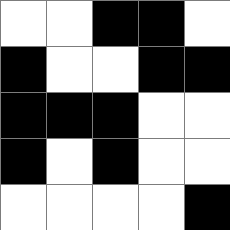[["white", "white", "black", "black", "white"], ["black", "white", "white", "black", "black"], ["black", "black", "black", "white", "white"], ["black", "white", "black", "white", "white"], ["white", "white", "white", "white", "black"]]